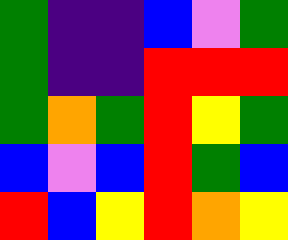[["green", "indigo", "indigo", "blue", "violet", "green"], ["green", "indigo", "indigo", "red", "red", "red"], ["green", "orange", "green", "red", "yellow", "green"], ["blue", "violet", "blue", "red", "green", "blue"], ["red", "blue", "yellow", "red", "orange", "yellow"]]